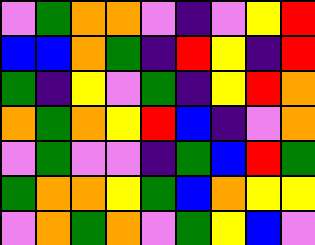[["violet", "green", "orange", "orange", "violet", "indigo", "violet", "yellow", "red"], ["blue", "blue", "orange", "green", "indigo", "red", "yellow", "indigo", "red"], ["green", "indigo", "yellow", "violet", "green", "indigo", "yellow", "red", "orange"], ["orange", "green", "orange", "yellow", "red", "blue", "indigo", "violet", "orange"], ["violet", "green", "violet", "violet", "indigo", "green", "blue", "red", "green"], ["green", "orange", "orange", "yellow", "green", "blue", "orange", "yellow", "yellow"], ["violet", "orange", "green", "orange", "violet", "green", "yellow", "blue", "violet"]]